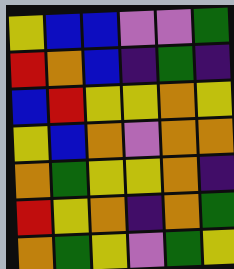[["yellow", "blue", "blue", "violet", "violet", "green"], ["red", "orange", "blue", "indigo", "green", "indigo"], ["blue", "red", "yellow", "yellow", "orange", "yellow"], ["yellow", "blue", "orange", "violet", "orange", "orange"], ["orange", "green", "yellow", "yellow", "orange", "indigo"], ["red", "yellow", "orange", "indigo", "orange", "green"], ["orange", "green", "yellow", "violet", "green", "yellow"]]